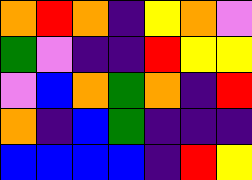[["orange", "red", "orange", "indigo", "yellow", "orange", "violet"], ["green", "violet", "indigo", "indigo", "red", "yellow", "yellow"], ["violet", "blue", "orange", "green", "orange", "indigo", "red"], ["orange", "indigo", "blue", "green", "indigo", "indigo", "indigo"], ["blue", "blue", "blue", "blue", "indigo", "red", "yellow"]]